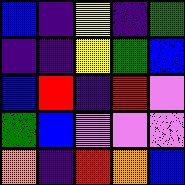[["blue", "indigo", "yellow", "indigo", "green"], ["indigo", "indigo", "yellow", "green", "blue"], ["blue", "red", "indigo", "red", "violet"], ["green", "blue", "violet", "violet", "violet"], ["orange", "indigo", "red", "orange", "blue"]]